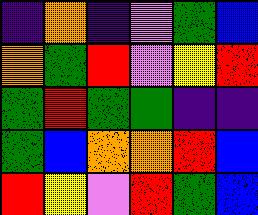[["indigo", "orange", "indigo", "violet", "green", "blue"], ["orange", "green", "red", "violet", "yellow", "red"], ["green", "red", "green", "green", "indigo", "indigo"], ["green", "blue", "orange", "orange", "red", "blue"], ["red", "yellow", "violet", "red", "green", "blue"]]